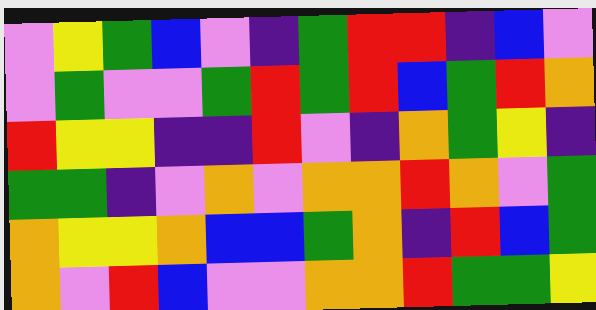[["violet", "yellow", "green", "blue", "violet", "indigo", "green", "red", "red", "indigo", "blue", "violet"], ["violet", "green", "violet", "violet", "green", "red", "green", "red", "blue", "green", "red", "orange"], ["red", "yellow", "yellow", "indigo", "indigo", "red", "violet", "indigo", "orange", "green", "yellow", "indigo"], ["green", "green", "indigo", "violet", "orange", "violet", "orange", "orange", "red", "orange", "violet", "green"], ["orange", "yellow", "yellow", "orange", "blue", "blue", "green", "orange", "indigo", "red", "blue", "green"], ["orange", "violet", "red", "blue", "violet", "violet", "orange", "orange", "red", "green", "green", "yellow"]]